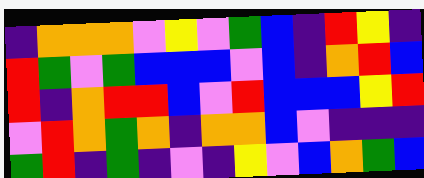[["indigo", "orange", "orange", "orange", "violet", "yellow", "violet", "green", "blue", "indigo", "red", "yellow", "indigo"], ["red", "green", "violet", "green", "blue", "blue", "blue", "violet", "blue", "indigo", "orange", "red", "blue"], ["red", "indigo", "orange", "red", "red", "blue", "violet", "red", "blue", "blue", "blue", "yellow", "red"], ["violet", "red", "orange", "green", "orange", "indigo", "orange", "orange", "blue", "violet", "indigo", "indigo", "indigo"], ["green", "red", "indigo", "green", "indigo", "violet", "indigo", "yellow", "violet", "blue", "orange", "green", "blue"]]